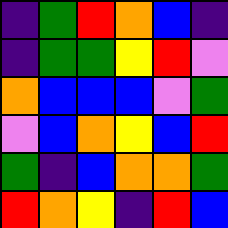[["indigo", "green", "red", "orange", "blue", "indigo"], ["indigo", "green", "green", "yellow", "red", "violet"], ["orange", "blue", "blue", "blue", "violet", "green"], ["violet", "blue", "orange", "yellow", "blue", "red"], ["green", "indigo", "blue", "orange", "orange", "green"], ["red", "orange", "yellow", "indigo", "red", "blue"]]